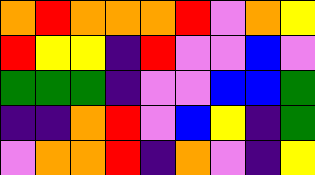[["orange", "red", "orange", "orange", "orange", "red", "violet", "orange", "yellow"], ["red", "yellow", "yellow", "indigo", "red", "violet", "violet", "blue", "violet"], ["green", "green", "green", "indigo", "violet", "violet", "blue", "blue", "green"], ["indigo", "indigo", "orange", "red", "violet", "blue", "yellow", "indigo", "green"], ["violet", "orange", "orange", "red", "indigo", "orange", "violet", "indigo", "yellow"]]